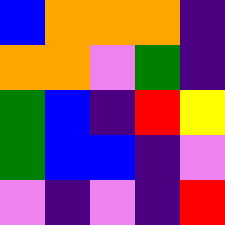[["blue", "orange", "orange", "orange", "indigo"], ["orange", "orange", "violet", "green", "indigo"], ["green", "blue", "indigo", "red", "yellow"], ["green", "blue", "blue", "indigo", "violet"], ["violet", "indigo", "violet", "indigo", "red"]]